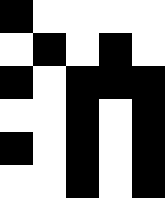[["black", "white", "white", "white", "white"], ["white", "black", "white", "black", "white"], ["black", "white", "black", "black", "black"], ["white", "white", "black", "white", "black"], ["black", "white", "black", "white", "black"], ["white", "white", "black", "white", "black"]]